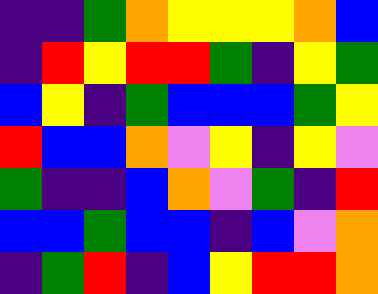[["indigo", "indigo", "green", "orange", "yellow", "yellow", "yellow", "orange", "blue"], ["indigo", "red", "yellow", "red", "red", "green", "indigo", "yellow", "green"], ["blue", "yellow", "indigo", "green", "blue", "blue", "blue", "green", "yellow"], ["red", "blue", "blue", "orange", "violet", "yellow", "indigo", "yellow", "violet"], ["green", "indigo", "indigo", "blue", "orange", "violet", "green", "indigo", "red"], ["blue", "blue", "green", "blue", "blue", "indigo", "blue", "violet", "orange"], ["indigo", "green", "red", "indigo", "blue", "yellow", "red", "red", "orange"]]